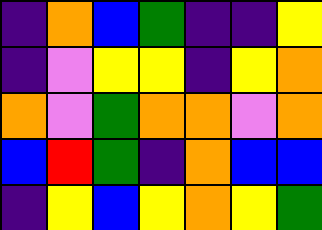[["indigo", "orange", "blue", "green", "indigo", "indigo", "yellow"], ["indigo", "violet", "yellow", "yellow", "indigo", "yellow", "orange"], ["orange", "violet", "green", "orange", "orange", "violet", "orange"], ["blue", "red", "green", "indigo", "orange", "blue", "blue"], ["indigo", "yellow", "blue", "yellow", "orange", "yellow", "green"]]